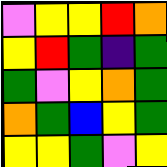[["violet", "yellow", "yellow", "red", "orange"], ["yellow", "red", "green", "indigo", "green"], ["green", "violet", "yellow", "orange", "green"], ["orange", "green", "blue", "yellow", "green"], ["yellow", "yellow", "green", "violet", "yellow"]]